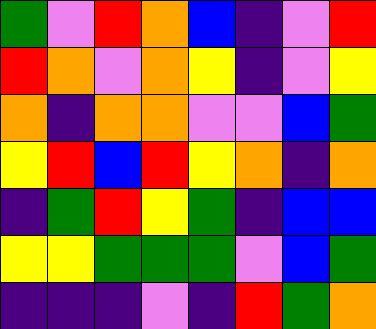[["green", "violet", "red", "orange", "blue", "indigo", "violet", "red"], ["red", "orange", "violet", "orange", "yellow", "indigo", "violet", "yellow"], ["orange", "indigo", "orange", "orange", "violet", "violet", "blue", "green"], ["yellow", "red", "blue", "red", "yellow", "orange", "indigo", "orange"], ["indigo", "green", "red", "yellow", "green", "indigo", "blue", "blue"], ["yellow", "yellow", "green", "green", "green", "violet", "blue", "green"], ["indigo", "indigo", "indigo", "violet", "indigo", "red", "green", "orange"]]